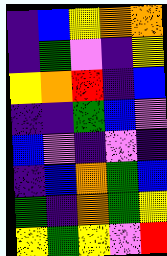[["indigo", "blue", "yellow", "orange", "orange"], ["indigo", "green", "violet", "indigo", "yellow"], ["yellow", "orange", "red", "indigo", "blue"], ["indigo", "indigo", "green", "blue", "violet"], ["blue", "violet", "indigo", "violet", "indigo"], ["indigo", "blue", "orange", "green", "blue"], ["green", "indigo", "orange", "green", "yellow"], ["yellow", "green", "yellow", "violet", "red"]]